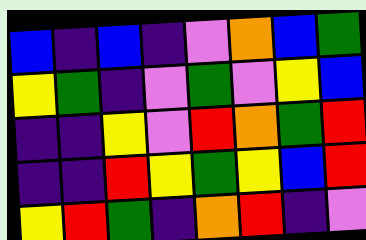[["blue", "indigo", "blue", "indigo", "violet", "orange", "blue", "green"], ["yellow", "green", "indigo", "violet", "green", "violet", "yellow", "blue"], ["indigo", "indigo", "yellow", "violet", "red", "orange", "green", "red"], ["indigo", "indigo", "red", "yellow", "green", "yellow", "blue", "red"], ["yellow", "red", "green", "indigo", "orange", "red", "indigo", "violet"]]